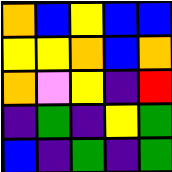[["orange", "blue", "yellow", "blue", "blue"], ["yellow", "yellow", "orange", "blue", "orange"], ["orange", "violet", "yellow", "indigo", "red"], ["indigo", "green", "indigo", "yellow", "green"], ["blue", "indigo", "green", "indigo", "green"]]